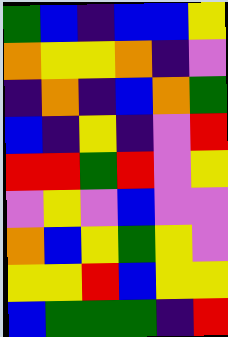[["green", "blue", "indigo", "blue", "blue", "yellow"], ["orange", "yellow", "yellow", "orange", "indigo", "violet"], ["indigo", "orange", "indigo", "blue", "orange", "green"], ["blue", "indigo", "yellow", "indigo", "violet", "red"], ["red", "red", "green", "red", "violet", "yellow"], ["violet", "yellow", "violet", "blue", "violet", "violet"], ["orange", "blue", "yellow", "green", "yellow", "violet"], ["yellow", "yellow", "red", "blue", "yellow", "yellow"], ["blue", "green", "green", "green", "indigo", "red"]]